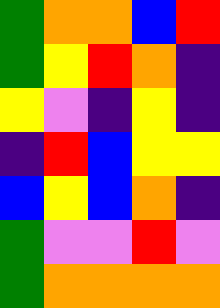[["green", "orange", "orange", "blue", "red"], ["green", "yellow", "red", "orange", "indigo"], ["yellow", "violet", "indigo", "yellow", "indigo"], ["indigo", "red", "blue", "yellow", "yellow"], ["blue", "yellow", "blue", "orange", "indigo"], ["green", "violet", "violet", "red", "violet"], ["green", "orange", "orange", "orange", "orange"]]